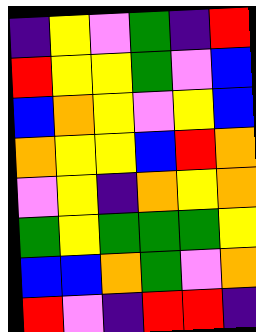[["indigo", "yellow", "violet", "green", "indigo", "red"], ["red", "yellow", "yellow", "green", "violet", "blue"], ["blue", "orange", "yellow", "violet", "yellow", "blue"], ["orange", "yellow", "yellow", "blue", "red", "orange"], ["violet", "yellow", "indigo", "orange", "yellow", "orange"], ["green", "yellow", "green", "green", "green", "yellow"], ["blue", "blue", "orange", "green", "violet", "orange"], ["red", "violet", "indigo", "red", "red", "indigo"]]